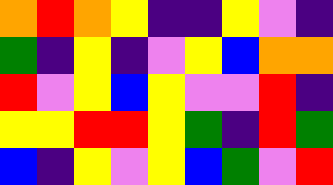[["orange", "red", "orange", "yellow", "indigo", "indigo", "yellow", "violet", "indigo"], ["green", "indigo", "yellow", "indigo", "violet", "yellow", "blue", "orange", "orange"], ["red", "violet", "yellow", "blue", "yellow", "violet", "violet", "red", "indigo"], ["yellow", "yellow", "red", "red", "yellow", "green", "indigo", "red", "green"], ["blue", "indigo", "yellow", "violet", "yellow", "blue", "green", "violet", "red"]]